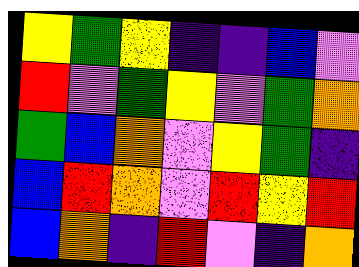[["yellow", "green", "yellow", "indigo", "indigo", "blue", "violet"], ["red", "violet", "green", "yellow", "violet", "green", "orange"], ["green", "blue", "orange", "violet", "yellow", "green", "indigo"], ["blue", "red", "orange", "violet", "red", "yellow", "red"], ["blue", "orange", "indigo", "red", "violet", "indigo", "orange"]]